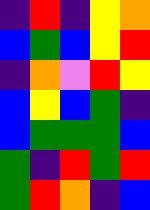[["indigo", "red", "indigo", "yellow", "orange"], ["blue", "green", "blue", "yellow", "red"], ["indigo", "orange", "violet", "red", "yellow"], ["blue", "yellow", "blue", "green", "indigo"], ["blue", "green", "green", "green", "blue"], ["green", "indigo", "red", "green", "red"], ["green", "red", "orange", "indigo", "blue"]]